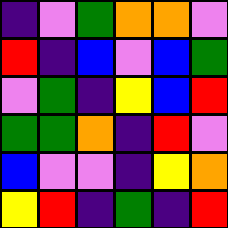[["indigo", "violet", "green", "orange", "orange", "violet"], ["red", "indigo", "blue", "violet", "blue", "green"], ["violet", "green", "indigo", "yellow", "blue", "red"], ["green", "green", "orange", "indigo", "red", "violet"], ["blue", "violet", "violet", "indigo", "yellow", "orange"], ["yellow", "red", "indigo", "green", "indigo", "red"]]